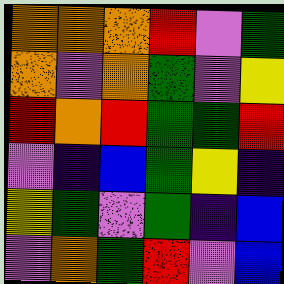[["orange", "orange", "orange", "red", "violet", "green"], ["orange", "violet", "orange", "green", "violet", "yellow"], ["red", "orange", "red", "green", "green", "red"], ["violet", "indigo", "blue", "green", "yellow", "indigo"], ["yellow", "green", "violet", "green", "indigo", "blue"], ["violet", "orange", "green", "red", "violet", "blue"]]